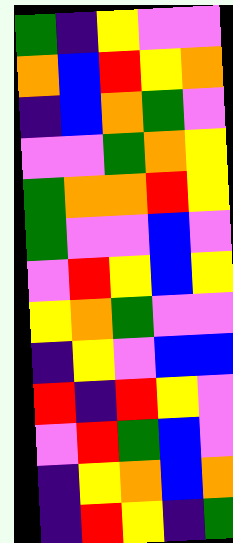[["green", "indigo", "yellow", "violet", "violet"], ["orange", "blue", "red", "yellow", "orange"], ["indigo", "blue", "orange", "green", "violet"], ["violet", "violet", "green", "orange", "yellow"], ["green", "orange", "orange", "red", "yellow"], ["green", "violet", "violet", "blue", "violet"], ["violet", "red", "yellow", "blue", "yellow"], ["yellow", "orange", "green", "violet", "violet"], ["indigo", "yellow", "violet", "blue", "blue"], ["red", "indigo", "red", "yellow", "violet"], ["violet", "red", "green", "blue", "violet"], ["indigo", "yellow", "orange", "blue", "orange"], ["indigo", "red", "yellow", "indigo", "green"]]